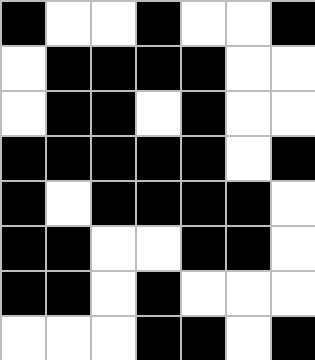[["black", "white", "white", "black", "white", "white", "black"], ["white", "black", "black", "black", "black", "white", "white"], ["white", "black", "black", "white", "black", "white", "white"], ["black", "black", "black", "black", "black", "white", "black"], ["black", "white", "black", "black", "black", "black", "white"], ["black", "black", "white", "white", "black", "black", "white"], ["black", "black", "white", "black", "white", "white", "white"], ["white", "white", "white", "black", "black", "white", "black"]]